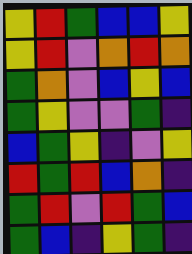[["yellow", "red", "green", "blue", "blue", "yellow"], ["yellow", "red", "violet", "orange", "red", "orange"], ["green", "orange", "violet", "blue", "yellow", "blue"], ["green", "yellow", "violet", "violet", "green", "indigo"], ["blue", "green", "yellow", "indigo", "violet", "yellow"], ["red", "green", "red", "blue", "orange", "indigo"], ["green", "red", "violet", "red", "green", "blue"], ["green", "blue", "indigo", "yellow", "green", "indigo"]]